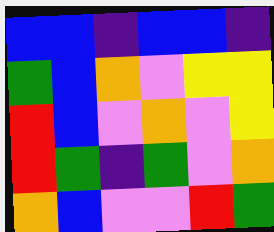[["blue", "blue", "indigo", "blue", "blue", "indigo"], ["green", "blue", "orange", "violet", "yellow", "yellow"], ["red", "blue", "violet", "orange", "violet", "yellow"], ["red", "green", "indigo", "green", "violet", "orange"], ["orange", "blue", "violet", "violet", "red", "green"]]